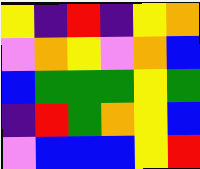[["yellow", "indigo", "red", "indigo", "yellow", "orange"], ["violet", "orange", "yellow", "violet", "orange", "blue"], ["blue", "green", "green", "green", "yellow", "green"], ["indigo", "red", "green", "orange", "yellow", "blue"], ["violet", "blue", "blue", "blue", "yellow", "red"]]